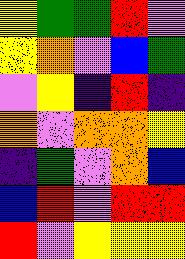[["yellow", "green", "green", "red", "violet"], ["yellow", "orange", "violet", "blue", "green"], ["violet", "yellow", "indigo", "red", "indigo"], ["orange", "violet", "orange", "orange", "yellow"], ["indigo", "green", "violet", "orange", "blue"], ["blue", "red", "violet", "red", "red"], ["red", "violet", "yellow", "yellow", "yellow"]]